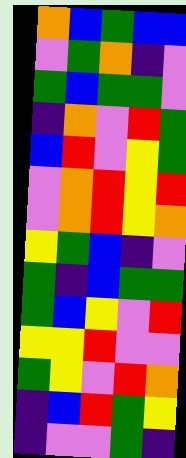[["orange", "blue", "green", "blue", "blue"], ["violet", "green", "orange", "indigo", "violet"], ["green", "blue", "green", "green", "violet"], ["indigo", "orange", "violet", "red", "green"], ["blue", "red", "violet", "yellow", "green"], ["violet", "orange", "red", "yellow", "red"], ["violet", "orange", "red", "yellow", "orange"], ["yellow", "green", "blue", "indigo", "violet"], ["green", "indigo", "blue", "green", "green"], ["green", "blue", "yellow", "violet", "red"], ["yellow", "yellow", "red", "violet", "violet"], ["green", "yellow", "violet", "red", "orange"], ["indigo", "blue", "red", "green", "yellow"], ["indigo", "violet", "violet", "green", "indigo"]]